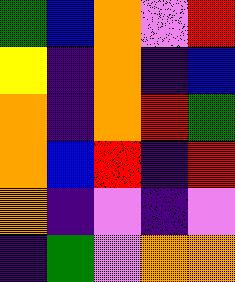[["green", "blue", "orange", "violet", "red"], ["yellow", "indigo", "orange", "indigo", "blue"], ["orange", "indigo", "orange", "red", "green"], ["orange", "blue", "red", "indigo", "red"], ["orange", "indigo", "violet", "indigo", "violet"], ["indigo", "green", "violet", "orange", "orange"]]